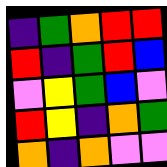[["indigo", "green", "orange", "red", "red"], ["red", "indigo", "green", "red", "blue"], ["violet", "yellow", "green", "blue", "violet"], ["red", "yellow", "indigo", "orange", "green"], ["orange", "indigo", "orange", "violet", "violet"]]